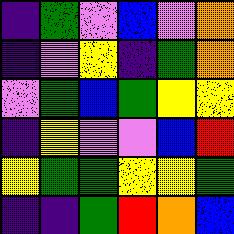[["indigo", "green", "violet", "blue", "violet", "orange"], ["indigo", "violet", "yellow", "indigo", "green", "orange"], ["violet", "green", "blue", "green", "yellow", "yellow"], ["indigo", "yellow", "violet", "violet", "blue", "red"], ["yellow", "green", "green", "yellow", "yellow", "green"], ["indigo", "indigo", "green", "red", "orange", "blue"]]